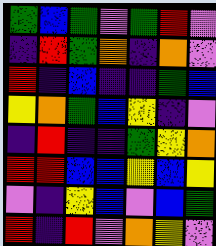[["green", "blue", "green", "violet", "green", "red", "violet"], ["indigo", "red", "green", "orange", "indigo", "orange", "violet"], ["red", "indigo", "blue", "indigo", "indigo", "green", "blue"], ["yellow", "orange", "green", "blue", "yellow", "indigo", "violet"], ["indigo", "red", "indigo", "indigo", "green", "yellow", "orange"], ["red", "red", "blue", "blue", "yellow", "blue", "yellow"], ["violet", "indigo", "yellow", "blue", "violet", "blue", "green"], ["red", "indigo", "red", "violet", "orange", "yellow", "violet"]]